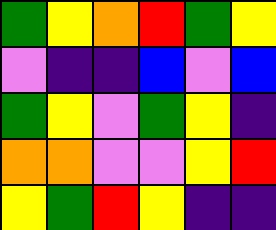[["green", "yellow", "orange", "red", "green", "yellow"], ["violet", "indigo", "indigo", "blue", "violet", "blue"], ["green", "yellow", "violet", "green", "yellow", "indigo"], ["orange", "orange", "violet", "violet", "yellow", "red"], ["yellow", "green", "red", "yellow", "indigo", "indigo"]]